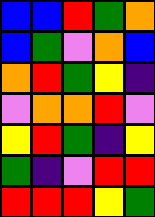[["blue", "blue", "red", "green", "orange"], ["blue", "green", "violet", "orange", "blue"], ["orange", "red", "green", "yellow", "indigo"], ["violet", "orange", "orange", "red", "violet"], ["yellow", "red", "green", "indigo", "yellow"], ["green", "indigo", "violet", "red", "red"], ["red", "red", "red", "yellow", "green"]]